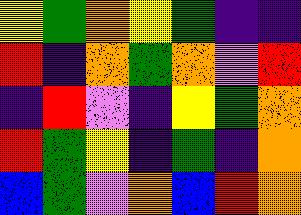[["yellow", "green", "orange", "yellow", "green", "indigo", "indigo"], ["red", "indigo", "orange", "green", "orange", "violet", "red"], ["indigo", "red", "violet", "indigo", "yellow", "green", "orange"], ["red", "green", "yellow", "indigo", "green", "indigo", "orange"], ["blue", "green", "violet", "orange", "blue", "red", "orange"]]